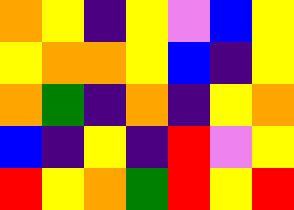[["orange", "yellow", "indigo", "yellow", "violet", "blue", "yellow"], ["yellow", "orange", "orange", "yellow", "blue", "indigo", "yellow"], ["orange", "green", "indigo", "orange", "indigo", "yellow", "orange"], ["blue", "indigo", "yellow", "indigo", "red", "violet", "yellow"], ["red", "yellow", "orange", "green", "red", "yellow", "red"]]